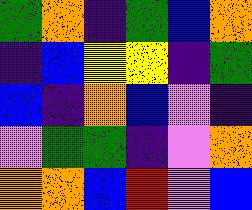[["green", "orange", "indigo", "green", "blue", "orange"], ["indigo", "blue", "yellow", "yellow", "indigo", "green"], ["blue", "indigo", "orange", "blue", "violet", "indigo"], ["violet", "green", "green", "indigo", "violet", "orange"], ["orange", "orange", "blue", "red", "violet", "blue"]]